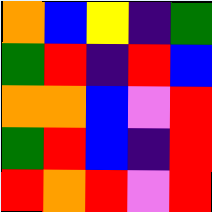[["orange", "blue", "yellow", "indigo", "green"], ["green", "red", "indigo", "red", "blue"], ["orange", "orange", "blue", "violet", "red"], ["green", "red", "blue", "indigo", "red"], ["red", "orange", "red", "violet", "red"]]